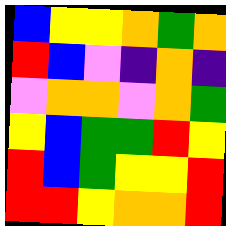[["blue", "yellow", "yellow", "orange", "green", "orange"], ["red", "blue", "violet", "indigo", "orange", "indigo"], ["violet", "orange", "orange", "violet", "orange", "green"], ["yellow", "blue", "green", "green", "red", "yellow"], ["red", "blue", "green", "yellow", "yellow", "red"], ["red", "red", "yellow", "orange", "orange", "red"]]